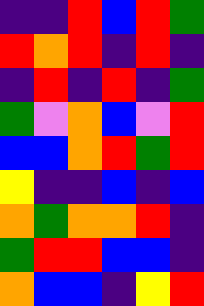[["indigo", "indigo", "red", "blue", "red", "green"], ["red", "orange", "red", "indigo", "red", "indigo"], ["indigo", "red", "indigo", "red", "indigo", "green"], ["green", "violet", "orange", "blue", "violet", "red"], ["blue", "blue", "orange", "red", "green", "red"], ["yellow", "indigo", "indigo", "blue", "indigo", "blue"], ["orange", "green", "orange", "orange", "red", "indigo"], ["green", "red", "red", "blue", "blue", "indigo"], ["orange", "blue", "blue", "indigo", "yellow", "red"]]